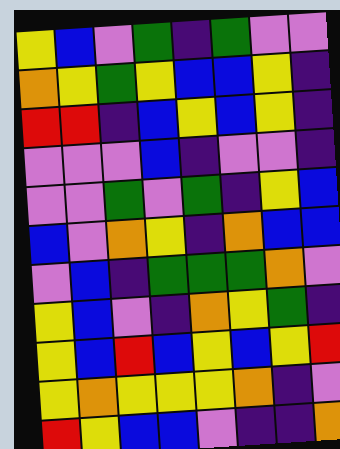[["yellow", "blue", "violet", "green", "indigo", "green", "violet", "violet"], ["orange", "yellow", "green", "yellow", "blue", "blue", "yellow", "indigo"], ["red", "red", "indigo", "blue", "yellow", "blue", "yellow", "indigo"], ["violet", "violet", "violet", "blue", "indigo", "violet", "violet", "indigo"], ["violet", "violet", "green", "violet", "green", "indigo", "yellow", "blue"], ["blue", "violet", "orange", "yellow", "indigo", "orange", "blue", "blue"], ["violet", "blue", "indigo", "green", "green", "green", "orange", "violet"], ["yellow", "blue", "violet", "indigo", "orange", "yellow", "green", "indigo"], ["yellow", "blue", "red", "blue", "yellow", "blue", "yellow", "red"], ["yellow", "orange", "yellow", "yellow", "yellow", "orange", "indigo", "violet"], ["red", "yellow", "blue", "blue", "violet", "indigo", "indigo", "orange"]]